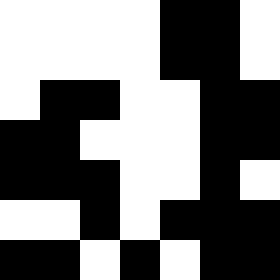[["white", "white", "white", "white", "black", "black", "white"], ["white", "white", "white", "white", "black", "black", "white"], ["white", "black", "black", "white", "white", "black", "black"], ["black", "black", "white", "white", "white", "black", "black"], ["black", "black", "black", "white", "white", "black", "white"], ["white", "white", "black", "white", "black", "black", "black"], ["black", "black", "white", "black", "white", "black", "black"]]